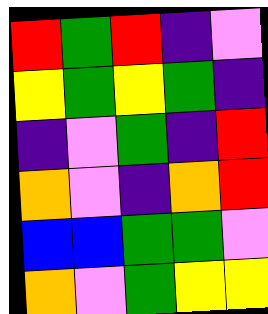[["red", "green", "red", "indigo", "violet"], ["yellow", "green", "yellow", "green", "indigo"], ["indigo", "violet", "green", "indigo", "red"], ["orange", "violet", "indigo", "orange", "red"], ["blue", "blue", "green", "green", "violet"], ["orange", "violet", "green", "yellow", "yellow"]]